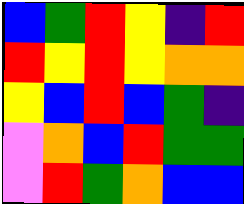[["blue", "green", "red", "yellow", "indigo", "red"], ["red", "yellow", "red", "yellow", "orange", "orange"], ["yellow", "blue", "red", "blue", "green", "indigo"], ["violet", "orange", "blue", "red", "green", "green"], ["violet", "red", "green", "orange", "blue", "blue"]]